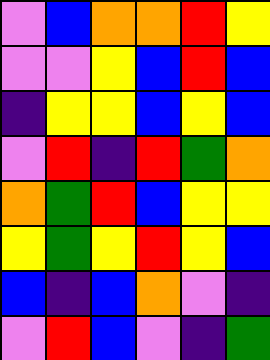[["violet", "blue", "orange", "orange", "red", "yellow"], ["violet", "violet", "yellow", "blue", "red", "blue"], ["indigo", "yellow", "yellow", "blue", "yellow", "blue"], ["violet", "red", "indigo", "red", "green", "orange"], ["orange", "green", "red", "blue", "yellow", "yellow"], ["yellow", "green", "yellow", "red", "yellow", "blue"], ["blue", "indigo", "blue", "orange", "violet", "indigo"], ["violet", "red", "blue", "violet", "indigo", "green"]]